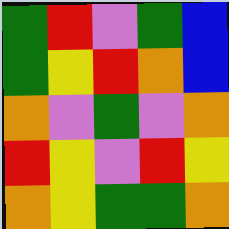[["green", "red", "violet", "green", "blue"], ["green", "yellow", "red", "orange", "blue"], ["orange", "violet", "green", "violet", "orange"], ["red", "yellow", "violet", "red", "yellow"], ["orange", "yellow", "green", "green", "orange"]]